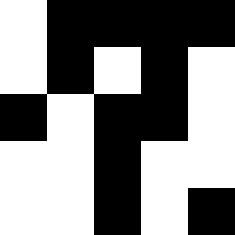[["white", "black", "black", "black", "black"], ["white", "black", "white", "black", "white"], ["black", "white", "black", "black", "white"], ["white", "white", "black", "white", "white"], ["white", "white", "black", "white", "black"]]